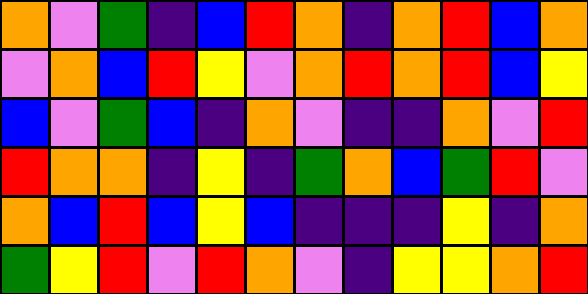[["orange", "violet", "green", "indigo", "blue", "red", "orange", "indigo", "orange", "red", "blue", "orange"], ["violet", "orange", "blue", "red", "yellow", "violet", "orange", "red", "orange", "red", "blue", "yellow"], ["blue", "violet", "green", "blue", "indigo", "orange", "violet", "indigo", "indigo", "orange", "violet", "red"], ["red", "orange", "orange", "indigo", "yellow", "indigo", "green", "orange", "blue", "green", "red", "violet"], ["orange", "blue", "red", "blue", "yellow", "blue", "indigo", "indigo", "indigo", "yellow", "indigo", "orange"], ["green", "yellow", "red", "violet", "red", "orange", "violet", "indigo", "yellow", "yellow", "orange", "red"]]